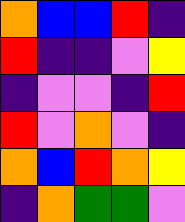[["orange", "blue", "blue", "red", "indigo"], ["red", "indigo", "indigo", "violet", "yellow"], ["indigo", "violet", "violet", "indigo", "red"], ["red", "violet", "orange", "violet", "indigo"], ["orange", "blue", "red", "orange", "yellow"], ["indigo", "orange", "green", "green", "violet"]]